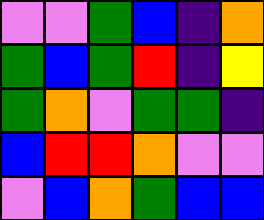[["violet", "violet", "green", "blue", "indigo", "orange"], ["green", "blue", "green", "red", "indigo", "yellow"], ["green", "orange", "violet", "green", "green", "indigo"], ["blue", "red", "red", "orange", "violet", "violet"], ["violet", "blue", "orange", "green", "blue", "blue"]]